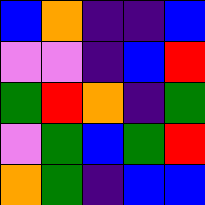[["blue", "orange", "indigo", "indigo", "blue"], ["violet", "violet", "indigo", "blue", "red"], ["green", "red", "orange", "indigo", "green"], ["violet", "green", "blue", "green", "red"], ["orange", "green", "indigo", "blue", "blue"]]